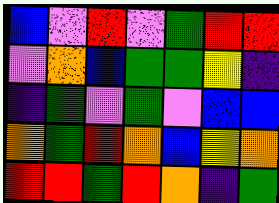[["blue", "violet", "red", "violet", "green", "red", "red"], ["violet", "orange", "blue", "green", "green", "yellow", "indigo"], ["indigo", "green", "violet", "green", "violet", "blue", "blue"], ["orange", "green", "red", "orange", "blue", "yellow", "orange"], ["red", "red", "green", "red", "orange", "indigo", "green"]]